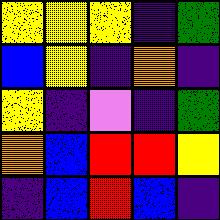[["yellow", "yellow", "yellow", "indigo", "green"], ["blue", "yellow", "indigo", "orange", "indigo"], ["yellow", "indigo", "violet", "indigo", "green"], ["orange", "blue", "red", "red", "yellow"], ["indigo", "blue", "red", "blue", "indigo"]]